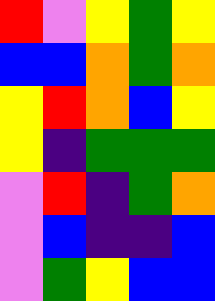[["red", "violet", "yellow", "green", "yellow"], ["blue", "blue", "orange", "green", "orange"], ["yellow", "red", "orange", "blue", "yellow"], ["yellow", "indigo", "green", "green", "green"], ["violet", "red", "indigo", "green", "orange"], ["violet", "blue", "indigo", "indigo", "blue"], ["violet", "green", "yellow", "blue", "blue"]]